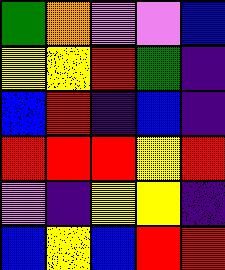[["green", "orange", "violet", "violet", "blue"], ["yellow", "yellow", "red", "green", "indigo"], ["blue", "red", "indigo", "blue", "indigo"], ["red", "red", "red", "yellow", "red"], ["violet", "indigo", "yellow", "yellow", "indigo"], ["blue", "yellow", "blue", "red", "red"]]